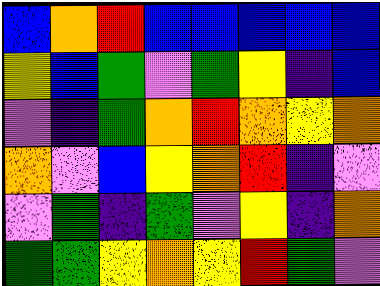[["blue", "orange", "red", "blue", "blue", "blue", "blue", "blue"], ["yellow", "blue", "green", "violet", "green", "yellow", "indigo", "blue"], ["violet", "indigo", "green", "orange", "red", "orange", "yellow", "orange"], ["orange", "violet", "blue", "yellow", "orange", "red", "indigo", "violet"], ["violet", "green", "indigo", "green", "violet", "yellow", "indigo", "orange"], ["green", "green", "yellow", "orange", "yellow", "red", "green", "violet"]]